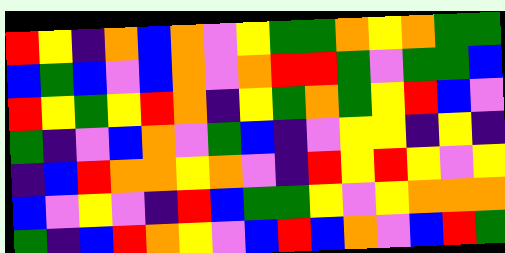[["red", "yellow", "indigo", "orange", "blue", "orange", "violet", "yellow", "green", "green", "orange", "yellow", "orange", "green", "green"], ["blue", "green", "blue", "violet", "blue", "orange", "violet", "orange", "red", "red", "green", "violet", "green", "green", "blue"], ["red", "yellow", "green", "yellow", "red", "orange", "indigo", "yellow", "green", "orange", "green", "yellow", "red", "blue", "violet"], ["green", "indigo", "violet", "blue", "orange", "violet", "green", "blue", "indigo", "violet", "yellow", "yellow", "indigo", "yellow", "indigo"], ["indigo", "blue", "red", "orange", "orange", "yellow", "orange", "violet", "indigo", "red", "yellow", "red", "yellow", "violet", "yellow"], ["blue", "violet", "yellow", "violet", "indigo", "red", "blue", "green", "green", "yellow", "violet", "yellow", "orange", "orange", "orange"], ["green", "indigo", "blue", "red", "orange", "yellow", "violet", "blue", "red", "blue", "orange", "violet", "blue", "red", "green"]]